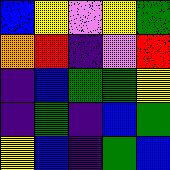[["blue", "yellow", "violet", "yellow", "green"], ["orange", "red", "indigo", "violet", "red"], ["indigo", "blue", "green", "green", "yellow"], ["indigo", "green", "indigo", "blue", "green"], ["yellow", "blue", "indigo", "green", "blue"]]